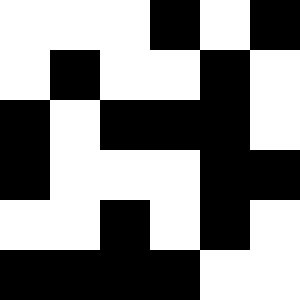[["white", "white", "white", "black", "white", "black"], ["white", "black", "white", "white", "black", "white"], ["black", "white", "black", "black", "black", "white"], ["black", "white", "white", "white", "black", "black"], ["white", "white", "black", "white", "black", "white"], ["black", "black", "black", "black", "white", "white"]]